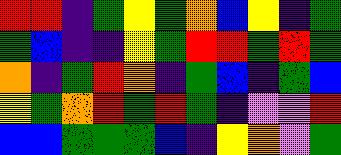[["red", "red", "indigo", "green", "yellow", "green", "orange", "blue", "yellow", "indigo", "green"], ["green", "blue", "indigo", "indigo", "yellow", "green", "red", "red", "green", "red", "green"], ["orange", "indigo", "green", "red", "orange", "indigo", "green", "blue", "indigo", "green", "blue"], ["yellow", "green", "orange", "red", "green", "red", "green", "indigo", "violet", "violet", "red"], ["blue", "blue", "green", "green", "green", "blue", "indigo", "yellow", "orange", "violet", "green"]]